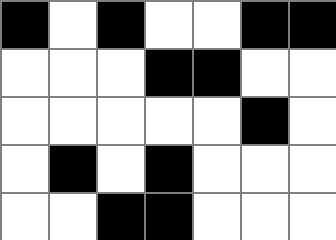[["black", "white", "black", "white", "white", "black", "black"], ["white", "white", "white", "black", "black", "white", "white"], ["white", "white", "white", "white", "white", "black", "white"], ["white", "black", "white", "black", "white", "white", "white"], ["white", "white", "black", "black", "white", "white", "white"]]